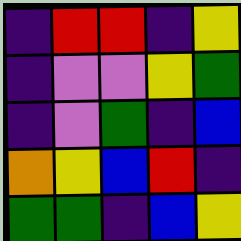[["indigo", "red", "red", "indigo", "yellow"], ["indigo", "violet", "violet", "yellow", "green"], ["indigo", "violet", "green", "indigo", "blue"], ["orange", "yellow", "blue", "red", "indigo"], ["green", "green", "indigo", "blue", "yellow"]]